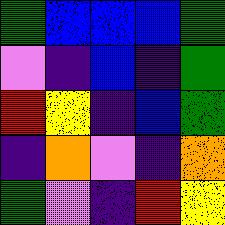[["green", "blue", "blue", "blue", "green"], ["violet", "indigo", "blue", "indigo", "green"], ["red", "yellow", "indigo", "blue", "green"], ["indigo", "orange", "violet", "indigo", "orange"], ["green", "violet", "indigo", "red", "yellow"]]